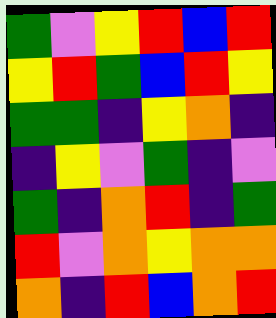[["green", "violet", "yellow", "red", "blue", "red"], ["yellow", "red", "green", "blue", "red", "yellow"], ["green", "green", "indigo", "yellow", "orange", "indigo"], ["indigo", "yellow", "violet", "green", "indigo", "violet"], ["green", "indigo", "orange", "red", "indigo", "green"], ["red", "violet", "orange", "yellow", "orange", "orange"], ["orange", "indigo", "red", "blue", "orange", "red"]]